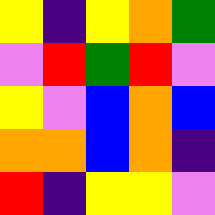[["yellow", "indigo", "yellow", "orange", "green"], ["violet", "red", "green", "red", "violet"], ["yellow", "violet", "blue", "orange", "blue"], ["orange", "orange", "blue", "orange", "indigo"], ["red", "indigo", "yellow", "yellow", "violet"]]